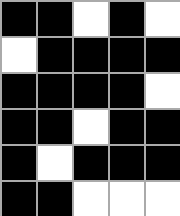[["black", "black", "white", "black", "white"], ["white", "black", "black", "black", "black"], ["black", "black", "black", "black", "white"], ["black", "black", "white", "black", "black"], ["black", "white", "black", "black", "black"], ["black", "black", "white", "white", "white"]]